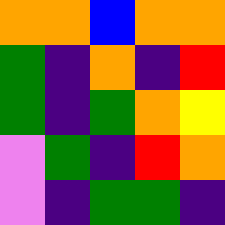[["orange", "orange", "blue", "orange", "orange"], ["green", "indigo", "orange", "indigo", "red"], ["green", "indigo", "green", "orange", "yellow"], ["violet", "green", "indigo", "red", "orange"], ["violet", "indigo", "green", "green", "indigo"]]